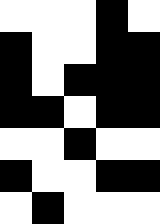[["white", "white", "white", "black", "white"], ["black", "white", "white", "black", "black"], ["black", "white", "black", "black", "black"], ["black", "black", "white", "black", "black"], ["white", "white", "black", "white", "white"], ["black", "white", "white", "black", "black"], ["white", "black", "white", "white", "white"]]